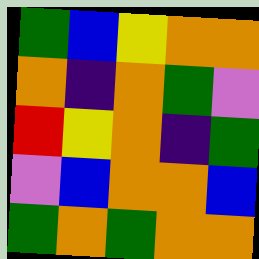[["green", "blue", "yellow", "orange", "orange"], ["orange", "indigo", "orange", "green", "violet"], ["red", "yellow", "orange", "indigo", "green"], ["violet", "blue", "orange", "orange", "blue"], ["green", "orange", "green", "orange", "orange"]]